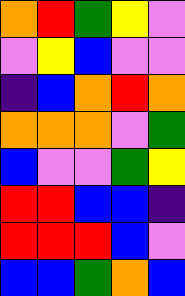[["orange", "red", "green", "yellow", "violet"], ["violet", "yellow", "blue", "violet", "violet"], ["indigo", "blue", "orange", "red", "orange"], ["orange", "orange", "orange", "violet", "green"], ["blue", "violet", "violet", "green", "yellow"], ["red", "red", "blue", "blue", "indigo"], ["red", "red", "red", "blue", "violet"], ["blue", "blue", "green", "orange", "blue"]]